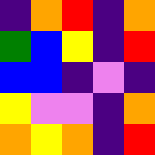[["indigo", "orange", "red", "indigo", "orange"], ["green", "blue", "yellow", "indigo", "red"], ["blue", "blue", "indigo", "violet", "indigo"], ["yellow", "violet", "violet", "indigo", "orange"], ["orange", "yellow", "orange", "indigo", "red"]]